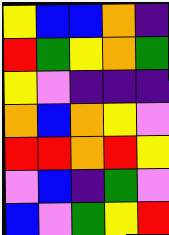[["yellow", "blue", "blue", "orange", "indigo"], ["red", "green", "yellow", "orange", "green"], ["yellow", "violet", "indigo", "indigo", "indigo"], ["orange", "blue", "orange", "yellow", "violet"], ["red", "red", "orange", "red", "yellow"], ["violet", "blue", "indigo", "green", "violet"], ["blue", "violet", "green", "yellow", "red"]]